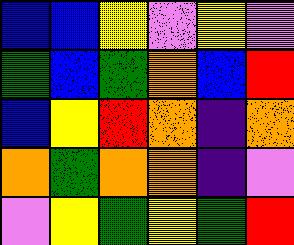[["blue", "blue", "yellow", "violet", "yellow", "violet"], ["green", "blue", "green", "orange", "blue", "red"], ["blue", "yellow", "red", "orange", "indigo", "orange"], ["orange", "green", "orange", "orange", "indigo", "violet"], ["violet", "yellow", "green", "yellow", "green", "red"]]